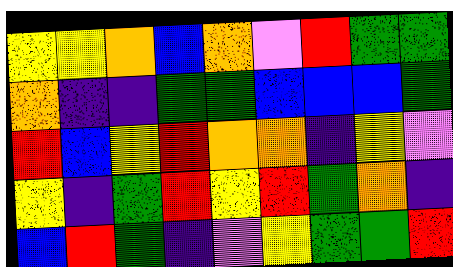[["yellow", "yellow", "orange", "blue", "orange", "violet", "red", "green", "green"], ["orange", "indigo", "indigo", "green", "green", "blue", "blue", "blue", "green"], ["red", "blue", "yellow", "red", "orange", "orange", "indigo", "yellow", "violet"], ["yellow", "indigo", "green", "red", "yellow", "red", "green", "orange", "indigo"], ["blue", "red", "green", "indigo", "violet", "yellow", "green", "green", "red"]]